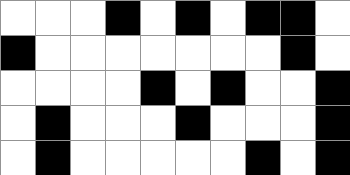[["white", "white", "white", "black", "white", "black", "white", "black", "black", "white"], ["black", "white", "white", "white", "white", "white", "white", "white", "black", "white"], ["white", "white", "white", "white", "black", "white", "black", "white", "white", "black"], ["white", "black", "white", "white", "white", "black", "white", "white", "white", "black"], ["white", "black", "white", "white", "white", "white", "white", "black", "white", "black"]]